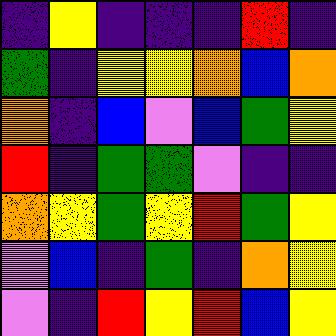[["indigo", "yellow", "indigo", "indigo", "indigo", "red", "indigo"], ["green", "indigo", "yellow", "yellow", "orange", "blue", "orange"], ["orange", "indigo", "blue", "violet", "blue", "green", "yellow"], ["red", "indigo", "green", "green", "violet", "indigo", "indigo"], ["orange", "yellow", "green", "yellow", "red", "green", "yellow"], ["violet", "blue", "indigo", "green", "indigo", "orange", "yellow"], ["violet", "indigo", "red", "yellow", "red", "blue", "yellow"]]